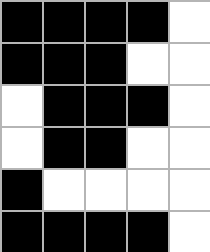[["black", "black", "black", "black", "white"], ["black", "black", "black", "white", "white"], ["white", "black", "black", "black", "white"], ["white", "black", "black", "white", "white"], ["black", "white", "white", "white", "white"], ["black", "black", "black", "black", "white"]]